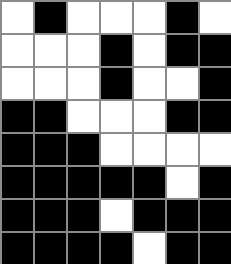[["white", "black", "white", "white", "white", "black", "white"], ["white", "white", "white", "black", "white", "black", "black"], ["white", "white", "white", "black", "white", "white", "black"], ["black", "black", "white", "white", "white", "black", "black"], ["black", "black", "black", "white", "white", "white", "white"], ["black", "black", "black", "black", "black", "white", "black"], ["black", "black", "black", "white", "black", "black", "black"], ["black", "black", "black", "black", "white", "black", "black"]]